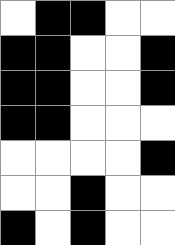[["white", "black", "black", "white", "white"], ["black", "black", "white", "white", "black"], ["black", "black", "white", "white", "black"], ["black", "black", "white", "white", "white"], ["white", "white", "white", "white", "black"], ["white", "white", "black", "white", "white"], ["black", "white", "black", "white", "white"]]